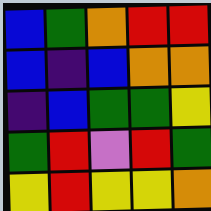[["blue", "green", "orange", "red", "red"], ["blue", "indigo", "blue", "orange", "orange"], ["indigo", "blue", "green", "green", "yellow"], ["green", "red", "violet", "red", "green"], ["yellow", "red", "yellow", "yellow", "orange"]]